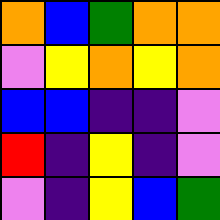[["orange", "blue", "green", "orange", "orange"], ["violet", "yellow", "orange", "yellow", "orange"], ["blue", "blue", "indigo", "indigo", "violet"], ["red", "indigo", "yellow", "indigo", "violet"], ["violet", "indigo", "yellow", "blue", "green"]]